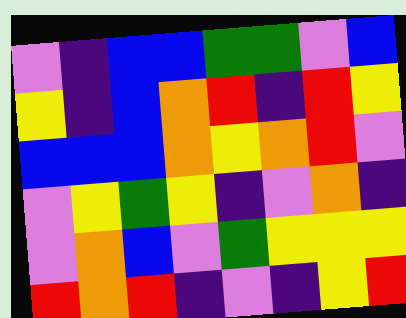[["violet", "indigo", "blue", "blue", "green", "green", "violet", "blue"], ["yellow", "indigo", "blue", "orange", "red", "indigo", "red", "yellow"], ["blue", "blue", "blue", "orange", "yellow", "orange", "red", "violet"], ["violet", "yellow", "green", "yellow", "indigo", "violet", "orange", "indigo"], ["violet", "orange", "blue", "violet", "green", "yellow", "yellow", "yellow"], ["red", "orange", "red", "indigo", "violet", "indigo", "yellow", "red"]]